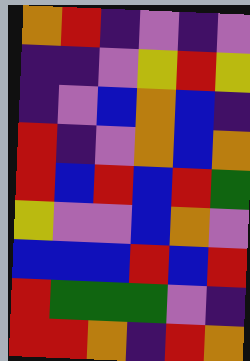[["orange", "red", "indigo", "violet", "indigo", "violet"], ["indigo", "indigo", "violet", "yellow", "red", "yellow"], ["indigo", "violet", "blue", "orange", "blue", "indigo"], ["red", "indigo", "violet", "orange", "blue", "orange"], ["red", "blue", "red", "blue", "red", "green"], ["yellow", "violet", "violet", "blue", "orange", "violet"], ["blue", "blue", "blue", "red", "blue", "red"], ["red", "green", "green", "green", "violet", "indigo"], ["red", "red", "orange", "indigo", "red", "orange"]]